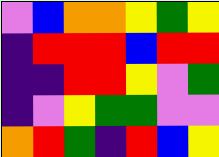[["violet", "blue", "orange", "orange", "yellow", "green", "yellow"], ["indigo", "red", "red", "red", "blue", "red", "red"], ["indigo", "indigo", "red", "red", "yellow", "violet", "green"], ["indigo", "violet", "yellow", "green", "green", "violet", "violet"], ["orange", "red", "green", "indigo", "red", "blue", "yellow"]]